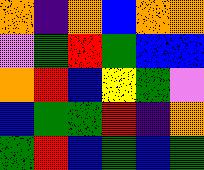[["orange", "indigo", "orange", "blue", "orange", "orange"], ["violet", "green", "red", "green", "blue", "blue"], ["orange", "red", "blue", "yellow", "green", "violet"], ["blue", "green", "green", "red", "indigo", "orange"], ["green", "red", "blue", "green", "blue", "green"]]